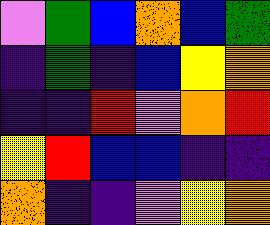[["violet", "green", "blue", "orange", "blue", "green"], ["indigo", "green", "indigo", "blue", "yellow", "orange"], ["indigo", "indigo", "red", "violet", "orange", "red"], ["yellow", "red", "blue", "blue", "indigo", "indigo"], ["orange", "indigo", "indigo", "violet", "yellow", "orange"]]